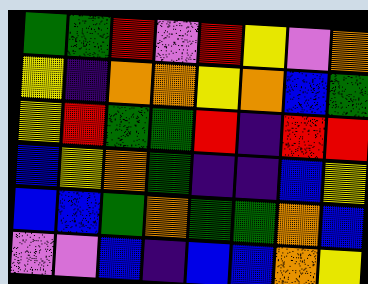[["green", "green", "red", "violet", "red", "yellow", "violet", "orange"], ["yellow", "indigo", "orange", "orange", "yellow", "orange", "blue", "green"], ["yellow", "red", "green", "green", "red", "indigo", "red", "red"], ["blue", "yellow", "orange", "green", "indigo", "indigo", "blue", "yellow"], ["blue", "blue", "green", "orange", "green", "green", "orange", "blue"], ["violet", "violet", "blue", "indigo", "blue", "blue", "orange", "yellow"]]